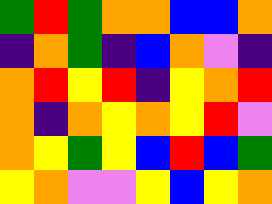[["green", "red", "green", "orange", "orange", "blue", "blue", "orange"], ["indigo", "orange", "green", "indigo", "blue", "orange", "violet", "indigo"], ["orange", "red", "yellow", "red", "indigo", "yellow", "orange", "red"], ["orange", "indigo", "orange", "yellow", "orange", "yellow", "red", "violet"], ["orange", "yellow", "green", "yellow", "blue", "red", "blue", "green"], ["yellow", "orange", "violet", "violet", "yellow", "blue", "yellow", "orange"]]